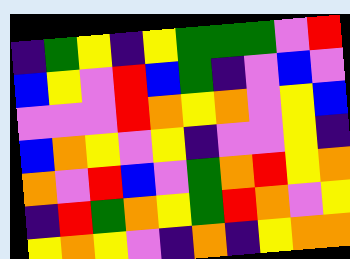[["indigo", "green", "yellow", "indigo", "yellow", "green", "green", "green", "violet", "red"], ["blue", "yellow", "violet", "red", "blue", "green", "indigo", "violet", "blue", "violet"], ["violet", "violet", "violet", "red", "orange", "yellow", "orange", "violet", "yellow", "blue"], ["blue", "orange", "yellow", "violet", "yellow", "indigo", "violet", "violet", "yellow", "indigo"], ["orange", "violet", "red", "blue", "violet", "green", "orange", "red", "yellow", "orange"], ["indigo", "red", "green", "orange", "yellow", "green", "red", "orange", "violet", "yellow"], ["yellow", "orange", "yellow", "violet", "indigo", "orange", "indigo", "yellow", "orange", "orange"]]